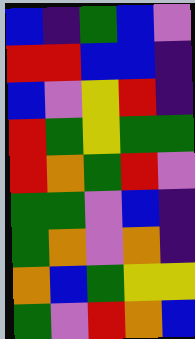[["blue", "indigo", "green", "blue", "violet"], ["red", "red", "blue", "blue", "indigo"], ["blue", "violet", "yellow", "red", "indigo"], ["red", "green", "yellow", "green", "green"], ["red", "orange", "green", "red", "violet"], ["green", "green", "violet", "blue", "indigo"], ["green", "orange", "violet", "orange", "indigo"], ["orange", "blue", "green", "yellow", "yellow"], ["green", "violet", "red", "orange", "blue"]]